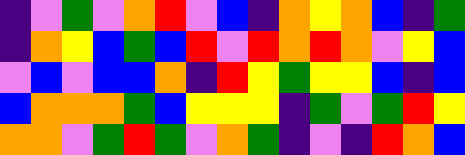[["indigo", "violet", "green", "violet", "orange", "red", "violet", "blue", "indigo", "orange", "yellow", "orange", "blue", "indigo", "green"], ["indigo", "orange", "yellow", "blue", "green", "blue", "red", "violet", "red", "orange", "red", "orange", "violet", "yellow", "blue"], ["violet", "blue", "violet", "blue", "blue", "orange", "indigo", "red", "yellow", "green", "yellow", "yellow", "blue", "indigo", "blue"], ["blue", "orange", "orange", "orange", "green", "blue", "yellow", "yellow", "yellow", "indigo", "green", "violet", "green", "red", "yellow"], ["orange", "orange", "violet", "green", "red", "green", "violet", "orange", "green", "indigo", "violet", "indigo", "red", "orange", "blue"]]